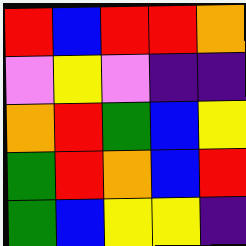[["red", "blue", "red", "red", "orange"], ["violet", "yellow", "violet", "indigo", "indigo"], ["orange", "red", "green", "blue", "yellow"], ["green", "red", "orange", "blue", "red"], ["green", "blue", "yellow", "yellow", "indigo"]]